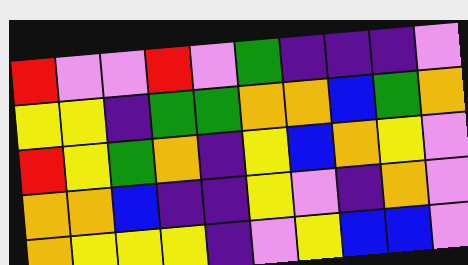[["red", "violet", "violet", "red", "violet", "green", "indigo", "indigo", "indigo", "violet"], ["yellow", "yellow", "indigo", "green", "green", "orange", "orange", "blue", "green", "orange"], ["red", "yellow", "green", "orange", "indigo", "yellow", "blue", "orange", "yellow", "violet"], ["orange", "orange", "blue", "indigo", "indigo", "yellow", "violet", "indigo", "orange", "violet"], ["orange", "yellow", "yellow", "yellow", "indigo", "violet", "yellow", "blue", "blue", "violet"]]